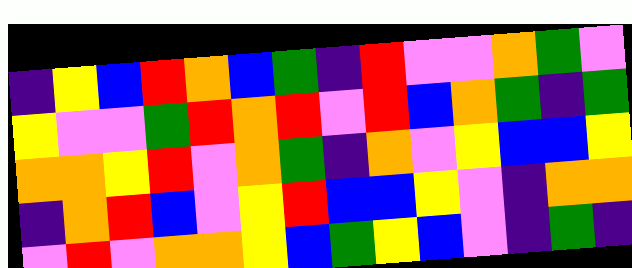[["indigo", "yellow", "blue", "red", "orange", "blue", "green", "indigo", "red", "violet", "violet", "orange", "green", "violet"], ["yellow", "violet", "violet", "green", "red", "orange", "red", "violet", "red", "blue", "orange", "green", "indigo", "green"], ["orange", "orange", "yellow", "red", "violet", "orange", "green", "indigo", "orange", "violet", "yellow", "blue", "blue", "yellow"], ["indigo", "orange", "red", "blue", "violet", "yellow", "red", "blue", "blue", "yellow", "violet", "indigo", "orange", "orange"], ["violet", "red", "violet", "orange", "orange", "yellow", "blue", "green", "yellow", "blue", "violet", "indigo", "green", "indigo"]]